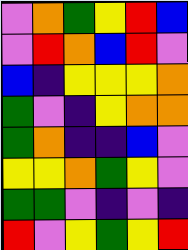[["violet", "orange", "green", "yellow", "red", "blue"], ["violet", "red", "orange", "blue", "red", "violet"], ["blue", "indigo", "yellow", "yellow", "yellow", "orange"], ["green", "violet", "indigo", "yellow", "orange", "orange"], ["green", "orange", "indigo", "indigo", "blue", "violet"], ["yellow", "yellow", "orange", "green", "yellow", "violet"], ["green", "green", "violet", "indigo", "violet", "indigo"], ["red", "violet", "yellow", "green", "yellow", "red"]]